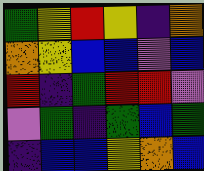[["green", "yellow", "red", "yellow", "indigo", "orange"], ["orange", "yellow", "blue", "blue", "violet", "blue"], ["red", "indigo", "green", "red", "red", "violet"], ["violet", "green", "indigo", "green", "blue", "green"], ["indigo", "blue", "blue", "yellow", "orange", "blue"]]